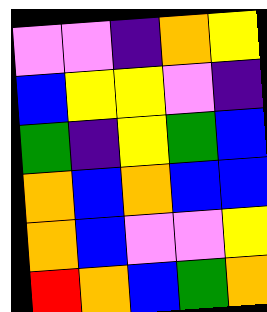[["violet", "violet", "indigo", "orange", "yellow"], ["blue", "yellow", "yellow", "violet", "indigo"], ["green", "indigo", "yellow", "green", "blue"], ["orange", "blue", "orange", "blue", "blue"], ["orange", "blue", "violet", "violet", "yellow"], ["red", "orange", "blue", "green", "orange"]]